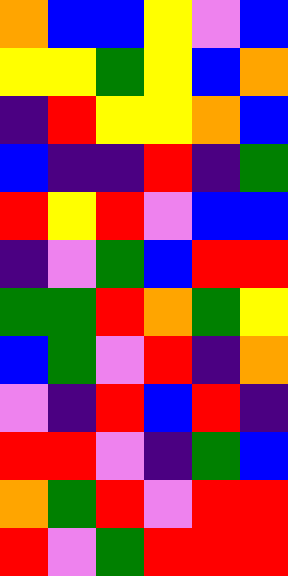[["orange", "blue", "blue", "yellow", "violet", "blue"], ["yellow", "yellow", "green", "yellow", "blue", "orange"], ["indigo", "red", "yellow", "yellow", "orange", "blue"], ["blue", "indigo", "indigo", "red", "indigo", "green"], ["red", "yellow", "red", "violet", "blue", "blue"], ["indigo", "violet", "green", "blue", "red", "red"], ["green", "green", "red", "orange", "green", "yellow"], ["blue", "green", "violet", "red", "indigo", "orange"], ["violet", "indigo", "red", "blue", "red", "indigo"], ["red", "red", "violet", "indigo", "green", "blue"], ["orange", "green", "red", "violet", "red", "red"], ["red", "violet", "green", "red", "red", "red"]]